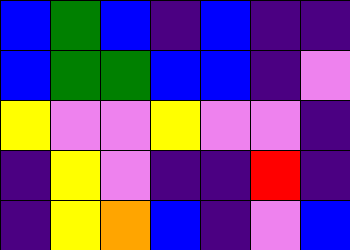[["blue", "green", "blue", "indigo", "blue", "indigo", "indigo"], ["blue", "green", "green", "blue", "blue", "indigo", "violet"], ["yellow", "violet", "violet", "yellow", "violet", "violet", "indigo"], ["indigo", "yellow", "violet", "indigo", "indigo", "red", "indigo"], ["indigo", "yellow", "orange", "blue", "indigo", "violet", "blue"]]